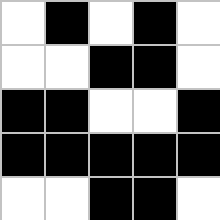[["white", "black", "white", "black", "white"], ["white", "white", "black", "black", "white"], ["black", "black", "white", "white", "black"], ["black", "black", "black", "black", "black"], ["white", "white", "black", "black", "white"]]